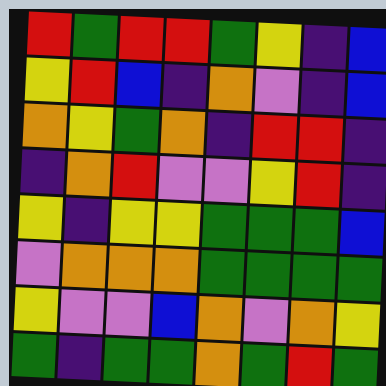[["red", "green", "red", "red", "green", "yellow", "indigo", "blue"], ["yellow", "red", "blue", "indigo", "orange", "violet", "indigo", "blue"], ["orange", "yellow", "green", "orange", "indigo", "red", "red", "indigo"], ["indigo", "orange", "red", "violet", "violet", "yellow", "red", "indigo"], ["yellow", "indigo", "yellow", "yellow", "green", "green", "green", "blue"], ["violet", "orange", "orange", "orange", "green", "green", "green", "green"], ["yellow", "violet", "violet", "blue", "orange", "violet", "orange", "yellow"], ["green", "indigo", "green", "green", "orange", "green", "red", "green"]]